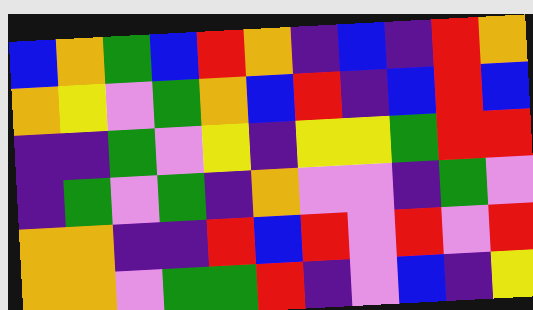[["blue", "orange", "green", "blue", "red", "orange", "indigo", "blue", "indigo", "red", "orange"], ["orange", "yellow", "violet", "green", "orange", "blue", "red", "indigo", "blue", "red", "blue"], ["indigo", "indigo", "green", "violet", "yellow", "indigo", "yellow", "yellow", "green", "red", "red"], ["indigo", "green", "violet", "green", "indigo", "orange", "violet", "violet", "indigo", "green", "violet"], ["orange", "orange", "indigo", "indigo", "red", "blue", "red", "violet", "red", "violet", "red"], ["orange", "orange", "violet", "green", "green", "red", "indigo", "violet", "blue", "indigo", "yellow"]]